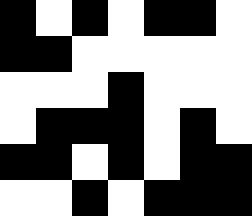[["black", "white", "black", "white", "black", "black", "white"], ["black", "black", "white", "white", "white", "white", "white"], ["white", "white", "white", "black", "white", "white", "white"], ["white", "black", "black", "black", "white", "black", "white"], ["black", "black", "white", "black", "white", "black", "black"], ["white", "white", "black", "white", "black", "black", "black"]]